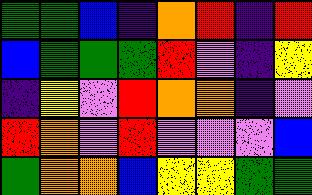[["green", "green", "blue", "indigo", "orange", "red", "indigo", "red"], ["blue", "green", "green", "green", "red", "violet", "indigo", "yellow"], ["indigo", "yellow", "violet", "red", "orange", "orange", "indigo", "violet"], ["red", "orange", "violet", "red", "violet", "violet", "violet", "blue"], ["green", "orange", "orange", "blue", "yellow", "yellow", "green", "green"]]